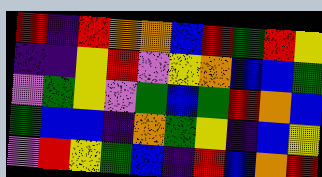[["red", "indigo", "red", "orange", "orange", "blue", "red", "green", "red", "yellow"], ["indigo", "indigo", "yellow", "red", "violet", "yellow", "orange", "blue", "blue", "green"], ["violet", "green", "yellow", "violet", "green", "blue", "green", "red", "orange", "blue"], ["green", "blue", "blue", "indigo", "orange", "green", "yellow", "indigo", "blue", "yellow"], ["violet", "red", "yellow", "green", "blue", "indigo", "red", "blue", "orange", "red"]]